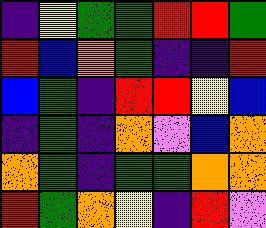[["indigo", "yellow", "green", "green", "red", "red", "green"], ["red", "blue", "orange", "green", "indigo", "indigo", "red"], ["blue", "green", "indigo", "red", "red", "yellow", "blue"], ["indigo", "green", "indigo", "orange", "violet", "blue", "orange"], ["orange", "green", "indigo", "green", "green", "orange", "orange"], ["red", "green", "orange", "yellow", "indigo", "red", "violet"]]